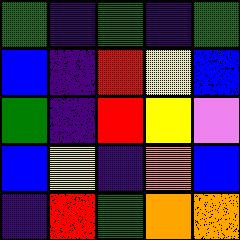[["green", "indigo", "green", "indigo", "green"], ["blue", "indigo", "red", "yellow", "blue"], ["green", "indigo", "red", "yellow", "violet"], ["blue", "yellow", "indigo", "orange", "blue"], ["indigo", "red", "green", "orange", "orange"]]